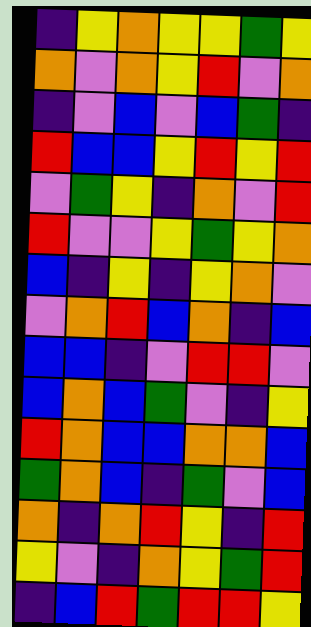[["indigo", "yellow", "orange", "yellow", "yellow", "green", "yellow"], ["orange", "violet", "orange", "yellow", "red", "violet", "orange"], ["indigo", "violet", "blue", "violet", "blue", "green", "indigo"], ["red", "blue", "blue", "yellow", "red", "yellow", "red"], ["violet", "green", "yellow", "indigo", "orange", "violet", "red"], ["red", "violet", "violet", "yellow", "green", "yellow", "orange"], ["blue", "indigo", "yellow", "indigo", "yellow", "orange", "violet"], ["violet", "orange", "red", "blue", "orange", "indigo", "blue"], ["blue", "blue", "indigo", "violet", "red", "red", "violet"], ["blue", "orange", "blue", "green", "violet", "indigo", "yellow"], ["red", "orange", "blue", "blue", "orange", "orange", "blue"], ["green", "orange", "blue", "indigo", "green", "violet", "blue"], ["orange", "indigo", "orange", "red", "yellow", "indigo", "red"], ["yellow", "violet", "indigo", "orange", "yellow", "green", "red"], ["indigo", "blue", "red", "green", "red", "red", "yellow"]]